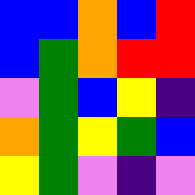[["blue", "blue", "orange", "blue", "red"], ["blue", "green", "orange", "red", "red"], ["violet", "green", "blue", "yellow", "indigo"], ["orange", "green", "yellow", "green", "blue"], ["yellow", "green", "violet", "indigo", "violet"]]